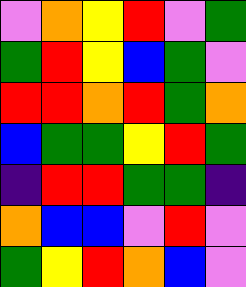[["violet", "orange", "yellow", "red", "violet", "green"], ["green", "red", "yellow", "blue", "green", "violet"], ["red", "red", "orange", "red", "green", "orange"], ["blue", "green", "green", "yellow", "red", "green"], ["indigo", "red", "red", "green", "green", "indigo"], ["orange", "blue", "blue", "violet", "red", "violet"], ["green", "yellow", "red", "orange", "blue", "violet"]]